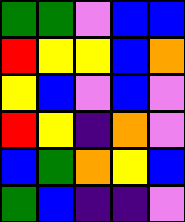[["green", "green", "violet", "blue", "blue"], ["red", "yellow", "yellow", "blue", "orange"], ["yellow", "blue", "violet", "blue", "violet"], ["red", "yellow", "indigo", "orange", "violet"], ["blue", "green", "orange", "yellow", "blue"], ["green", "blue", "indigo", "indigo", "violet"]]